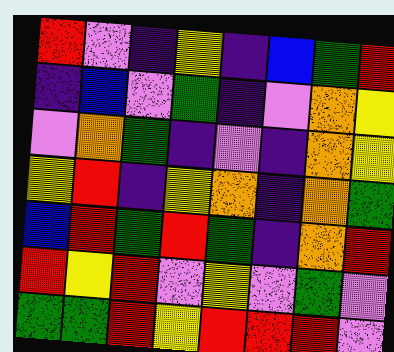[["red", "violet", "indigo", "yellow", "indigo", "blue", "green", "red"], ["indigo", "blue", "violet", "green", "indigo", "violet", "orange", "yellow"], ["violet", "orange", "green", "indigo", "violet", "indigo", "orange", "yellow"], ["yellow", "red", "indigo", "yellow", "orange", "indigo", "orange", "green"], ["blue", "red", "green", "red", "green", "indigo", "orange", "red"], ["red", "yellow", "red", "violet", "yellow", "violet", "green", "violet"], ["green", "green", "red", "yellow", "red", "red", "red", "violet"]]